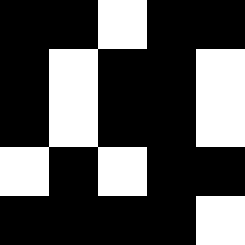[["black", "black", "white", "black", "black"], ["black", "white", "black", "black", "white"], ["black", "white", "black", "black", "white"], ["white", "black", "white", "black", "black"], ["black", "black", "black", "black", "white"]]